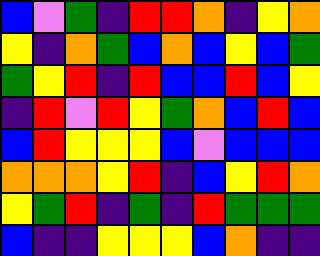[["blue", "violet", "green", "indigo", "red", "red", "orange", "indigo", "yellow", "orange"], ["yellow", "indigo", "orange", "green", "blue", "orange", "blue", "yellow", "blue", "green"], ["green", "yellow", "red", "indigo", "red", "blue", "blue", "red", "blue", "yellow"], ["indigo", "red", "violet", "red", "yellow", "green", "orange", "blue", "red", "blue"], ["blue", "red", "yellow", "yellow", "yellow", "blue", "violet", "blue", "blue", "blue"], ["orange", "orange", "orange", "yellow", "red", "indigo", "blue", "yellow", "red", "orange"], ["yellow", "green", "red", "indigo", "green", "indigo", "red", "green", "green", "green"], ["blue", "indigo", "indigo", "yellow", "yellow", "yellow", "blue", "orange", "indigo", "indigo"]]